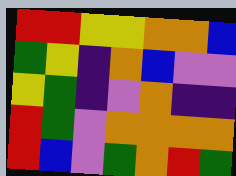[["red", "red", "yellow", "yellow", "orange", "orange", "blue"], ["green", "yellow", "indigo", "orange", "blue", "violet", "violet"], ["yellow", "green", "indigo", "violet", "orange", "indigo", "indigo"], ["red", "green", "violet", "orange", "orange", "orange", "orange"], ["red", "blue", "violet", "green", "orange", "red", "green"]]